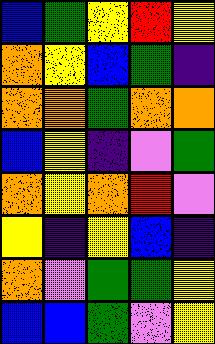[["blue", "green", "yellow", "red", "yellow"], ["orange", "yellow", "blue", "green", "indigo"], ["orange", "orange", "green", "orange", "orange"], ["blue", "yellow", "indigo", "violet", "green"], ["orange", "yellow", "orange", "red", "violet"], ["yellow", "indigo", "yellow", "blue", "indigo"], ["orange", "violet", "green", "green", "yellow"], ["blue", "blue", "green", "violet", "yellow"]]